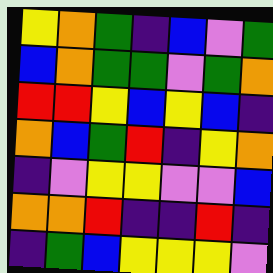[["yellow", "orange", "green", "indigo", "blue", "violet", "green"], ["blue", "orange", "green", "green", "violet", "green", "orange"], ["red", "red", "yellow", "blue", "yellow", "blue", "indigo"], ["orange", "blue", "green", "red", "indigo", "yellow", "orange"], ["indigo", "violet", "yellow", "yellow", "violet", "violet", "blue"], ["orange", "orange", "red", "indigo", "indigo", "red", "indigo"], ["indigo", "green", "blue", "yellow", "yellow", "yellow", "violet"]]